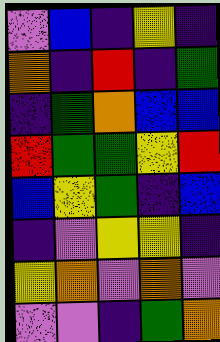[["violet", "blue", "indigo", "yellow", "indigo"], ["orange", "indigo", "red", "indigo", "green"], ["indigo", "green", "orange", "blue", "blue"], ["red", "green", "green", "yellow", "red"], ["blue", "yellow", "green", "indigo", "blue"], ["indigo", "violet", "yellow", "yellow", "indigo"], ["yellow", "orange", "violet", "orange", "violet"], ["violet", "violet", "indigo", "green", "orange"]]